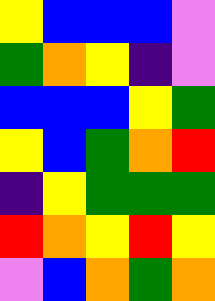[["yellow", "blue", "blue", "blue", "violet"], ["green", "orange", "yellow", "indigo", "violet"], ["blue", "blue", "blue", "yellow", "green"], ["yellow", "blue", "green", "orange", "red"], ["indigo", "yellow", "green", "green", "green"], ["red", "orange", "yellow", "red", "yellow"], ["violet", "blue", "orange", "green", "orange"]]